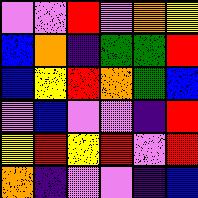[["violet", "violet", "red", "violet", "orange", "yellow"], ["blue", "orange", "indigo", "green", "green", "red"], ["blue", "yellow", "red", "orange", "green", "blue"], ["violet", "blue", "violet", "violet", "indigo", "red"], ["yellow", "red", "yellow", "red", "violet", "red"], ["orange", "indigo", "violet", "violet", "indigo", "blue"]]